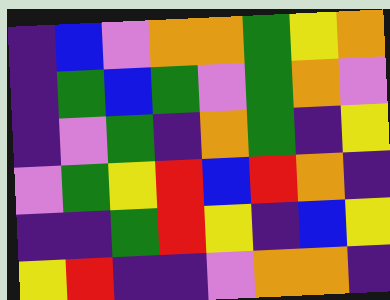[["indigo", "blue", "violet", "orange", "orange", "green", "yellow", "orange"], ["indigo", "green", "blue", "green", "violet", "green", "orange", "violet"], ["indigo", "violet", "green", "indigo", "orange", "green", "indigo", "yellow"], ["violet", "green", "yellow", "red", "blue", "red", "orange", "indigo"], ["indigo", "indigo", "green", "red", "yellow", "indigo", "blue", "yellow"], ["yellow", "red", "indigo", "indigo", "violet", "orange", "orange", "indigo"]]